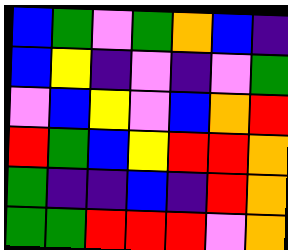[["blue", "green", "violet", "green", "orange", "blue", "indigo"], ["blue", "yellow", "indigo", "violet", "indigo", "violet", "green"], ["violet", "blue", "yellow", "violet", "blue", "orange", "red"], ["red", "green", "blue", "yellow", "red", "red", "orange"], ["green", "indigo", "indigo", "blue", "indigo", "red", "orange"], ["green", "green", "red", "red", "red", "violet", "orange"]]